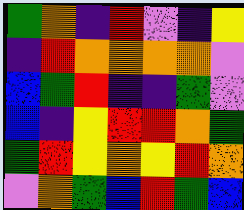[["green", "orange", "indigo", "red", "violet", "indigo", "yellow"], ["indigo", "red", "orange", "orange", "orange", "orange", "violet"], ["blue", "green", "red", "indigo", "indigo", "green", "violet"], ["blue", "indigo", "yellow", "red", "red", "orange", "green"], ["green", "red", "yellow", "orange", "yellow", "red", "orange"], ["violet", "orange", "green", "blue", "red", "green", "blue"]]